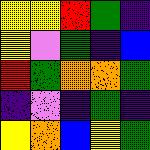[["yellow", "yellow", "red", "green", "indigo"], ["yellow", "violet", "green", "indigo", "blue"], ["red", "green", "orange", "orange", "green"], ["indigo", "violet", "indigo", "green", "indigo"], ["yellow", "orange", "blue", "yellow", "green"]]